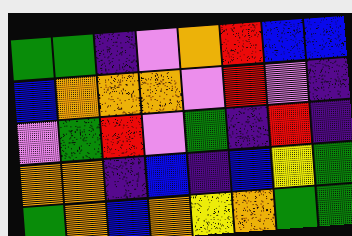[["green", "green", "indigo", "violet", "orange", "red", "blue", "blue"], ["blue", "orange", "orange", "orange", "violet", "red", "violet", "indigo"], ["violet", "green", "red", "violet", "green", "indigo", "red", "indigo"], ["orange", "orange", "indigo", "blue", "indigo", "blue", "yellow", "green"], ["green", "orange", "blue", "orange", "yellow", "orange", "green", "green"]]